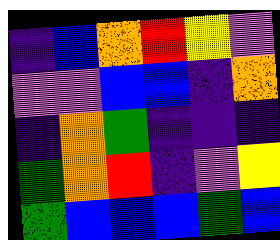[["indigo", "blue", "orange", "red", "yellow", "violet"], ["violet", "violet", "blue", "blue", "indigo", "orange"], ["indigo", "orange", "green", "indigo", "indigo", "indigo"], ["green", "orange", "red", "indigo", "violet", "yellow"], ["green", "blue", "blue", "blue", "green", "blue"]]